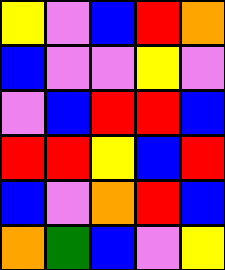[["yellow", "violet", "blue", "red", "orange"], ["blue", "violet", "violet", "yellow", "violet"], ["violet", "blue", "red", "red", "blue"], ["red", "red", "yellow", "blue", "red"], ["blue", "violet", "orange", "red", "blue"], ["orange", "green", "blue", "violet", "yellow"]]